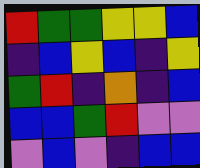[["red", "green", "green", "yellow", "yellow", "blue"], ["indigo", "blue", "yellow", "blue", "indigo", "yellow"], ["green", "red", "indigo", "orange", "indigo", "blue"], ["blue", "blue", "green", "red", "violet", "violet"], ["violet", "blue", "violet", "indigo", "blue", "blue"]]